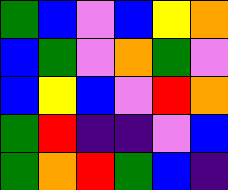[["green", "blue", "violet", "blue", "yellow", "orange"], ["blue", "green", "violet", "orange", "green", "violet"], ["blue", "yellow", "blue", "violet", "red", "orange"], ["green", "red", "indigo", "indigo", "violet", "blue"], ["green", "orange", "red", "green", "blue", "indigo"]]